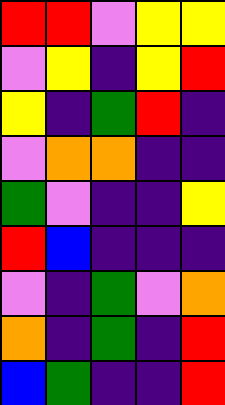[["red", "red", "violet", "yellow", "yellow"], ["violet", "yellow", "indigo", "yellow", "red"], ["yellow", "indigo", "green", "red", "indigo"], ["violet", "orange", "orange", "indigo", "indigo"], ["green", "violet", "indigo", "indigo", "yellow"], ["red", "blue", "indigo", "indigo", "indigo"], ["violet", "indigo", "green", "violet", "orange"], ["orange", "indigo", "green", "indigo", "red"], ["blue", "green", "indigo", "indigo", "red"]]